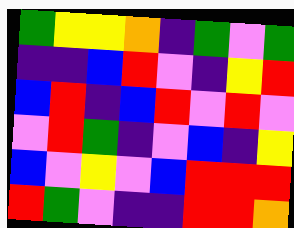[["green", "yellow", "yellow", "orange", "indigo", "green", "violet", "green"], ["indigo", "indigo", "blue", "red", "violet", "indigo", "yellow", "red"], ["blue", "red", "indigo", "blue", "red", "violet", "red", "violet"], ["violet", "red", "green", "indigo", "violet", "blue", "indigo", "yellow"], ["blue", "violet", "yellow", "violet", "blue", "red", "red", "red"], ["red", "green", "violet", "indigo", "indigo", "red", "red", "orange"]]